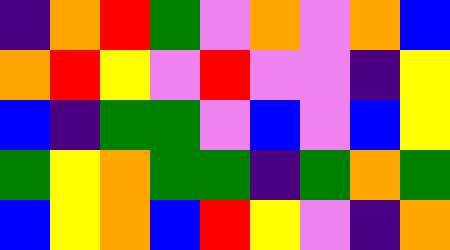[["indigo", "orange", "red", "green", "violet", "orange", "violet", "orange", "blue"], ["orange", "red", "yellow", "violet", "red", "violet", "violet", "indigo", "yellow"], ["blue", "indigo", "green", "green", "violet", "blue", "violet", "blue", "yellow"], ["green", "yellow", "orange", "green", "green", "indigo", "green", "orange", "green"], ["blue", "yellow", "orange", "blue", "red", "yellow", "violet", "indigo", "orange"]]